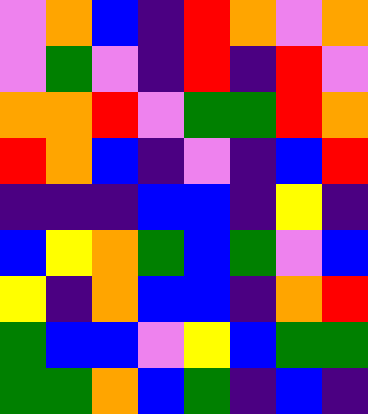[["violet", "orange", "blue", "indigo", "red", "orange", "violet", "orange"], ["violet", "green", "violet", "indigo", "red", "indigo", "red", "violet"], ["orange", "orange", "red", "violet", "green", "green", "red", "orange"], ["red", "orange", "blue", "indigo", "violet", "indigo", "blue", "red"], ["indigo", "indigo", "indigo", "blue", "blue", "indigo", "yellow", "indigo"], ["blue", "yellow", "orange", "green", "blue", "green", "violet", "blue"], ["yellow", "indigo", "orange", "blue", "blue", "indigo", "orange", "red"], ["green", "blue", "blue", "violet", "yellow", "blue", "green", "green"], ["green", "green", "orange", "blue", "green", "indigo", "blue", "indigo"]]